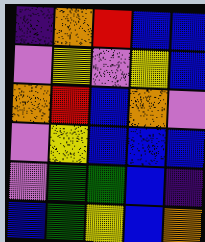[["indigo", "orange", "red", "blue", "blue"], ["violet", "yellow", "violet", "yellow", "blue"], ["orange", "red", "blue", "orange", "violet"], ["violet", "yellow", "blue", "blue", "blue"], ["violet", "green", "green", "blue", "indigo"], ["blue", "green", "yellow", "blue", "orange"]]